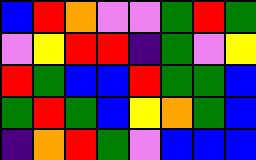[["blue", "red", "orange", "violet", "violet", "green", "red", "green"], ["violet", "yellow", "red", "red", "indigo", "green", "violet", "yellow"], ["red", "green", "blue", "blue", "red", "green", "green", "blue"], ["green", "red", "green", "blue", "yellow", "orange", "green", "blue"], ["indigo", "orange", "red", "green", "violet", "blue", "blue", "blue"]]